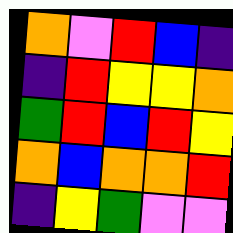[["orange", "violet", "red", "blue", "indigo"], ["indigo", "red", "yellow", "yellow", "orange"], ["green", "red", "blue", "red", "yellow"], ["orange", "blue", "orange", "orange", "red"], ["indigo", "yellow", "green", "violet", "violet"]]